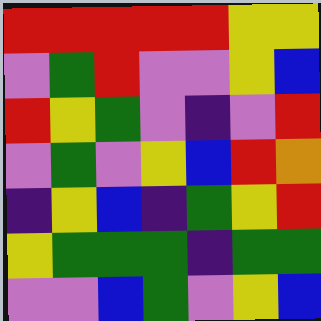[["red", "red", "red", "red", "red", "yellow", "yellow"], ["violet", "green", "red", "violet", "violet", "yellow", "blue"], ["red", "yellow", "green", "violet", "indigo", "violet", "red"], ["violet", "green", "violet", "yellow", "blue", "red", "orange"], ["indigo", "yellow", "blue", "indigo", "green", "yellow", "red"], ["yellow", "green", "green", "green", "indigo", "green", "green"], ["violet", "violet", "blue", "green", "violet", "yellow", "blue"]]